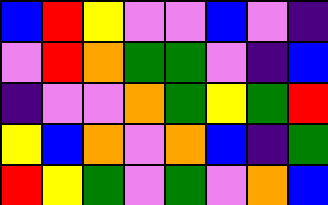[["blue", "red", "yellow", "violet", "violet", "blue", "violet", "indigo"], ["violet", "red", "orange", "green", "green", "violet", "indigo", "blue"], ["indigo", "violet", "violet", "orange", "green", "yellow", "green", "red"], ["yellow", "blue", "orange", "violet", "orange", "blue", "indigo", "green"], ["red", "yellow", "green", "violet", "green", "violet", "orange", "blue"]]